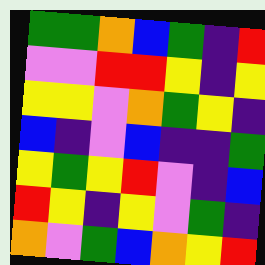[["green", "green", "orange", "blue", "green", "indigo", "red"], ["violet", "violet", "red", "red", "yellow", "indigo", "yellow"], ["yellow", "yellow", "violet", "orange", "green", "yellow", "indigo"], ["blue", "indigo", "violet", "blue", "indigo", "indigo", "green"], ["yellow", "green", "yellow", "red", "violet", "indigo", "blue"], ["red", "yellow", "indigo", "yellow", "violet", "green", "indigo"], ["orange", "violet", "green", "blue", "orange", "yellow", "red"]]